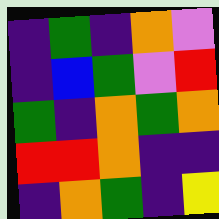[["indigo", "green", "indigo", "orange", "violet"], ["indigo", "blue", "green", "violet", "red"], ["green", "indigo", "orange", "green", "orange"], ["red", "red", "orange", "indigo", "indigo"], ["indigo", "orange", "green", "indigo", "yellow"]]